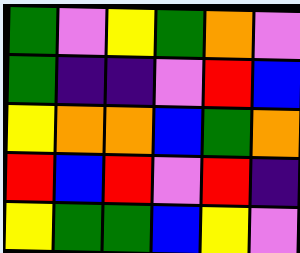[["green", "violet", "yellow", "green", "orange", "violet"], ["green", "indigo", "indigo", "violet", "red", "blue"], ["yellow", "orange", "orange", "blue", "green", "orange"], ["red", "blue", "red", "violet", "red", "indigo"], ["yellow", "green", "green", "blue", "yellow", "violet"]]